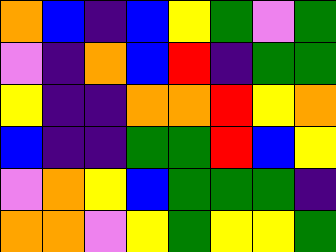[["orange", "blue", "indigo", "blue", "yellow", "green", "violet", "green"], ["violet", "indigo", "orange", "blue", "red", "indigo", "green", "green"], ["yellow", "indigo", "indigo", "orange", "orange", "red", "yellow", "orange"], ["blue", "indigo", "indigo", "green", "green", "red", "blue", "yellow"], ["violet", "orange", "yellow", "blue", "green", "green", "green", "indigo"], ["orange", "orange", "violet", "yellow", "green", "yellow", "yellow", "green"]]